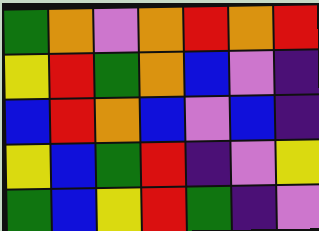[["green", "orange", "violet", "orange", "red", "orange", "red"], ["yellow", "red", "green", "orange", "blue", "violet", "indigo"], ["blue", "red", "orange", "blue", "violet", "blue", "indigo"], ["yellow", "blue", "green", "red", "indigo", "violet", "yellow"], ["green", "blue", "yellow", "red", "green", "indigo", "violet"]]